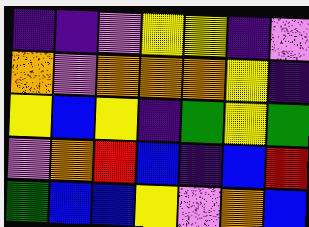[["indigo", "indigo", "violet", "yellow", "yellow", "indigo", "violet"], ["orange", "violet", "orange", "orange", "orange", "yellow", "indigo"], ["yellow", "blue", "yellow", "indigo", "green", "yellow", "green"], ["violet", "orange", "red", "blue", "indigo", "blue", "red"], ["green", "blue", "blue", "yellow", "violet", "orange", "blue"]]